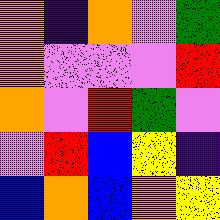[["orange", "indigo", "orange", "violet", "green"], ["orange", "violet", "violet", "violet", "red"], ["orange", "violet", "red", "green", "violet"], ["violet", "red", "blue", "yellow", "indigo"], ["blue", "orange", "blue", "orange", "yellow"]]